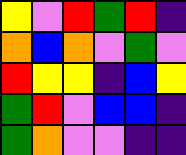[["yellow", "violet", "red", "green", "red", "indigo"], ["orange", "blue", "orange", "violet", "green", "violet"], ["red", "yellow", "yellow", "indigo", "blue", "yellow"], ["green", "red", "violet", "blue", "blue", "indigo"], ["green", "orange", "violet", "violet", "indigo", "indigo"]]